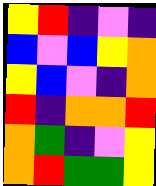[["yellow", "red", "indigo", "violet", "indigo"], ["blue", "violet", "blue", "yellow", "orange"], ["yellow", "blue", "violet", "indigo", "orange"], ["red", "indigo", "orange", "orange", "red"], ["orange", "green", "indigo", "violet", "yellow"], ["orange", "red", "green", "green", "yellow"]]